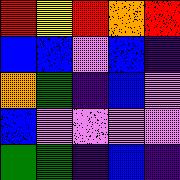[["red", "yellow", "red", "orange", "red"], ["blue", "blue", "violet", "blue", "indigo"], ["orange", "green", "indigo", "blue", "violet"], ["blue", "violet", "violet", "violet", "violet"], ["green", "green", "indigo", "blue", "indigo"]]